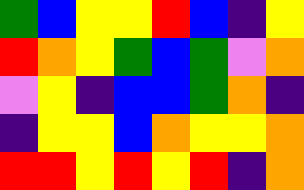[["green", "blue", "yellow", "yellow", "red", "blue", "indigo", "yellow"], ["red", "orange", "yellow", "green", "blue", "green", "violet", "orange"], ["violet", "yellow", "indigo", "blue", "blue", "green", "orange", "indigo"], ["indigo", "yellow", "yellow", "blue", "orange", "yellow", "yellow", "orange"], ["red", "red", "yellow", "red", "yellow", "red", "indigo", "orange"]]